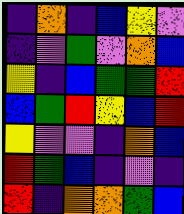[["indigo", "orange", "indigo", "blue", "yellow", "violet"], ["indigo", "violet", "green", "violet", "orange", "blue"], ["yellow", "indigo", "blue", "green", "green", "red"], ["blue", "green", "red", "yellow", "blue", "red"], ["yellow", "violet", "violet", "indigo", "orange", "blue"], ["red", "green", "blue", "indigo", "violet", "indigo"], ["red", "indigo", "orange", "orange", "green", "blue"]]